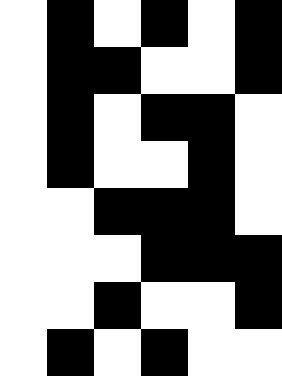[["white", "black", "white", "black", "white", "black"], ["white", "black", "black", "white", "white", "black"], ["white", "black", "white", "black", "black", "white"], ["white", "black", "white", "white", "black", "white"], ["white", "white", "black", "black", "black", "white"], ["white", "white", "white", "black", "black", "black"], ["white", "white", "black", "white", "white", "black"], ["white", "black", "white", "black", "white", "white"]]